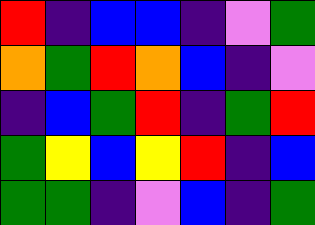[["red", "indigo", "blue", "blue", "indigo", "violet", "green"], ["orange", "green", "red", "orange", "blue", "indigo", "violet"], ["indigo", "blue", "green", "red", "indigo", "green", "red"], ["green", "yellow", "blue", "yellow", "red", "indigo", "blue"], ["green", "green", "indigo", "violet", "blue", "indigo", "green"]]